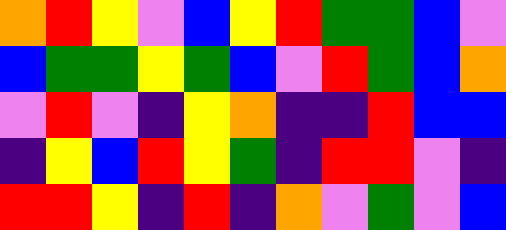[["orange", "red", "yellow", "violet", "blue", "yellow", "red", "green", "green", "blue", "violet"], ["blue", "green", "green", "yellow", "green", "blue", "violet", "red", "green", "blue", "orange"], ["violet", "red", "violet", "indigo", "yellow", "orange", "indigo", "indigo", "red", "blue", "blue"], ["indigo", "yellow", "blue", "red", "yellow", "green", "indigo", "red", "red", "violet", "indigo"], ["red", "red", "yellow", "indigo", "red", "indigo", "orange", "violet", "green", "violet", "blue"]]